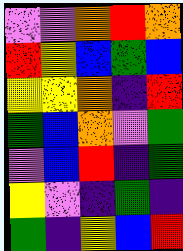[["violet", "violet", "orange", "red", "orange"], ["red", "yellow", "blue", "green", "blue"], ["yellow", "yellow", "orange", "indigo", "red"], ["green", "blue", "orange", "violet", "green"], ["violet", "blue", "red", "indigo", "green"], ["yellow", "violet", "indigo", "green", "indigo"], ["green", "indigo", "yellow", "blue", "red"]]